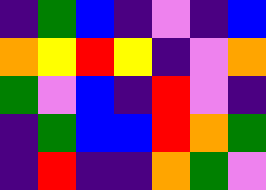[["indigo", "green", "blue", "indigo", "violet", "indigo", "blue"], ["orange", "yellow", "red", "yellow", "indigo", "violet", "orange"], ["green", "violet", "blue", "indigo", "red", "violet", "indigo"], ["indigo", "green", "blue", "blue", "red", "orange", "green"], ["indigo", "red", "indigo", "indigo", "orange", "green", "violet"]]